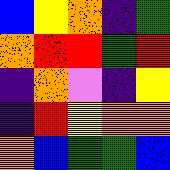[["blue", "yellow", "orange", "indigo", "green"], ["orange", "red", "red", "green", "red"], ["indigo", "orange", "violet", "indigo", "yellow"], ["indigo", "red", "yellow", "orange", "orange"], ["orange", "blue", "green", "green", "blue"]]